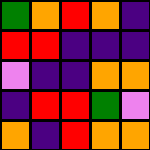[["green", "orange", "red", "orange", "indigo"], ["red", "red", "indigo", "indigo", "indigo"], ["violet", "indigo", "indigo", "orange", "orange"], ["indigo", "red", "red", "green", "violet"], ["orange", "indigo", "red", "orange", "orange"]]